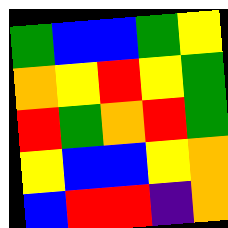[["green", "blue", "blue", "green", "yellow"], ["orange", "yellow", "red", "yellow", "green"], ["red", "green", "orange", "red", "green"], ["yellow", "blue", "blue", "yellow", "orange"], ["blue", "red", "red", "indigo", "orange"]]